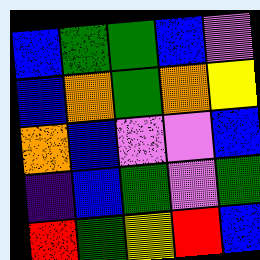[["blue", "green", "green", "blue", "violet"], ["blue", "orange", "green", "orange", "yellow"], ["orange", "blue", "violet", "violet", "blue"], ["indigo", "blue", "green", "violet", "green"], ["red", "green", "yellow", "red", "blue"]]